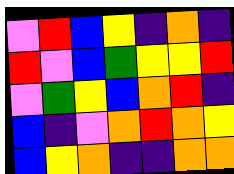[["violet", "red", "blue", "yellow", "indigo", "orange", "indigo"], ["red", "violet", "blue", "green", "yellow", "yellow", "red"], ["violet", "green", "yellow", "blue", "orange", "red", "indigo"], ["blue", "indigo", "violet", "orange", "red", "orange", "yellow"], ["blue", "yellow", "orange", "indigo", "indigo", "orange", "orange"]]